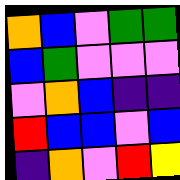[["orange", "blue", "violet", "green", "green"], ["blue", "green", "violet", "violet", "violet"], ["violet", "orange", "blue", "indigo", "indigo"], ["red", "blue", "blue", "violet", "blue"], ["indigo", "orange", "violet", "red", "yellow"]]